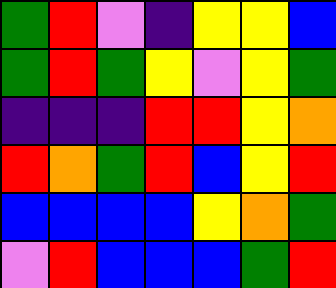[["green", "red", "violet", "indigo", "yellow", "yellow", "blue"], ["green", "red", "green", "yellow", "violet", "yellow", "green"], ["indigo", "indigo", "indigo", "red", "red", "yellow", "orange"], ["red", "orange", "green", "red", "blue", "yellow", "red"], ["blue", "blue", "blue", "blue", "yellow", "orange", "green"], ["violet", "red", "blue", "blue", "blue", "green", "red"]]